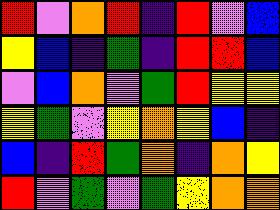[["red", "violet", "orange", "red", "indigo", "red", "violet", "blue"], ["yellow", "blue", "indigo", "green", "indigo", "red", "red", "blue"], ["violet", "blue", "orange", "violet", "green", "red", "yellow", "yellow"], ["yellow", "green", "violet", "yellow", "orange", "yellow", "blue", "indigo"], ["blue", "indigo", "red", "green", "orange", "indigo", "orange", "yellow"], ["red", "violet", "green", "violet", "green", "yellow", "orange", "orange"]]